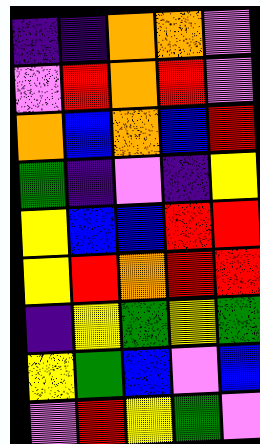[["indigo", "indigo", "orange", "orange", "violet"], ["violet", "red", "orange", "red", "violet"], ["orange", "blue", "orange", "blue", "red"], ["green", "indigo", "violet", "indigo", "yellow"], ["yellow", "blue", "blue", "red", "red"], ["yellow", "red", "orange", "red", "red"], ["indigo", "yellow", "green", "yellow", "green"], ["yellow", "green", "blue", "violet", "blue"], ["violet", "red", "yellow", "green", "violet"]]